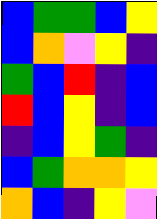[["blue", "green", "green", "blue", "yellow"], ["blue", "orange", "violet", "yellow", "indigo"], ["green", "blue", "red", "indigo", "blue"], ["red", "blue", "yellow", "indigo", "blue"], ["indigo", "blue", "yellow", "green", "indigo"], ["blue", "green", "orange", "orange", "yellow"], ["orange", "blue", "indigo", "yellow", "violet"]]